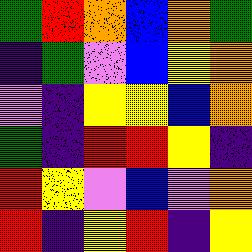[["green", "red", "orange", "blue", "orange", "green"], ["indigo", "green", "violet", "blue", "yellow", "orange"], ["violet", "indigo", "yellow", "yellow", "blue", "orange"], ["green", "indigo", "red", "red", "yellow", "indigo"], ["red", "yellow", "violet", "blue", "violet", "orange"], ["red", "indigo", "yellow", "red", "indigo", "yellow"]]